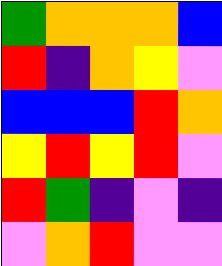[["green", "orange", "orange", "orange", "blue"], ["red", "indigo", "orange", "yellow", "violet"], ["blue", "blue", "blue", "red", "orange"], ["yellow", "red", "yellow", "red", "violet"], ["red", "green", "indigo", "violet", "indigo"], ["violet", "orange", "red", "violet", "violet"]]